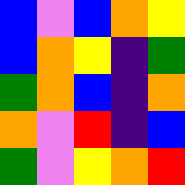[["blue", "violet", "blue", "orange", "yellow"], ["blue", "orange", "yellow", "indigo", "green"], ["green", "orange", "blue", "indigo", "orange"], ["orange", "violet", "red", "indigo", "blue"], ["green", "violet", "yellow", "orange", "red"]]